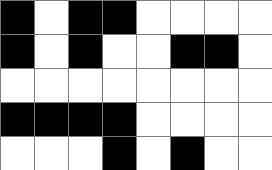[["black", "white", "black", "black", "white", "white", "white", "white"], ["black", "white", "black", "white", "white", "black", "black", "white"], ["white", "white", "white", "white", "white", "white", "white", "white"], ["black", "black", "black", "black", "white", "white", "white", "white"], ["white", "white", "white", "black", "white", "black", "white", "white"]]